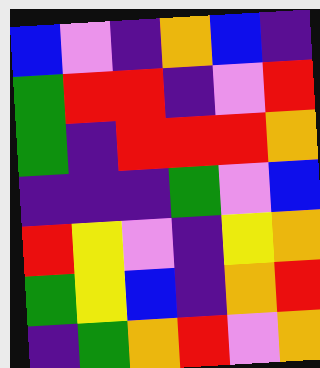[["blue", "violet", "indigo", "orange", "blue", "indigo"], ["green", "red", "red", "indigo", "violet", "red"], ["green", "indigo", "red", "red", "red", "orange"], ["indigo", "indigo", "indigo", "green", "violet", "blue"], ["red", "yellow", "violet", "indigo", "yellow", "orange"], ["green", "yellow", "blue", "indigo", "orange", "red"], ["indigo", "green", "orange", "red", "violet", "orange"]]